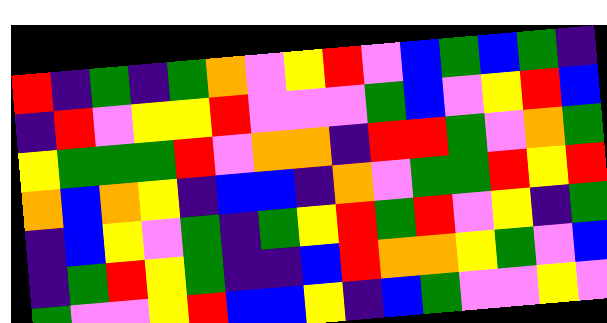[["red", "indigo", "green", "indigo", "green", "orange", "violet", "yellow", "red", "violet", "blue", "green", "blue", "green", "indigo"], ["indigo", "red", "violet", "yellow", "yellow", "red", "violet", "violet", "violet", "green", "blue", "violet", "yellow", "red", "blue"], ["yellow", "green", "green", "green", "red", "violet", "orange", "orange", "indigo", "red", "red", "green", "violet", "orange", "green"], ["orange", "blue", "orange", "yellow", "indigo", "blue", "blue", "indigo", "orange", "violet", "green", "green", "red", "yellow", "red"], ["indigo", "blue", "yellow", "violet", "green", "indigo", "green", "yellow", "red", "green", "red", "violet", "yellow", "indigo", "green"], ["indigo", "green", "red", "yellow", "green", "indigo", "indigo", "blue", "red", "orange", "orange", "yellow", "green", "violet", "blue"], ["green", "violet", "violet", "yellow", "red", "blue", "blue", "yellow", "indigo", "blue", "green", "violet", "violet", "yellow", "violet"]]